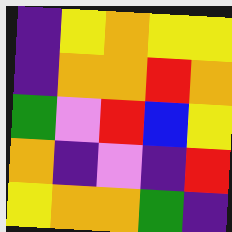[["indigo", "yellow", "orange", "yellow", "yellow"], ["indigo", "orange", "orange", "red", "orange"], ["green", "violet", "red", "blue", "yellow"], ["orange", "indigo", "violet", "indigo", "red"], ["yellow", "orange", "orange", "green", "indigo"]]